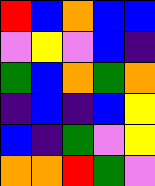[["red", "blue", "orange", "blue", "blue"], ["violet", "yellow", "violet", "blue", "indigo"], ["green", "blue", "orange", "green", "orange"], ["indigo", "blue", "indigo", "blue", "yellow"], ["blue", "indigo", "green", "violet", "yellow"], ["orange", "orange", "red", "green", "violet"]]